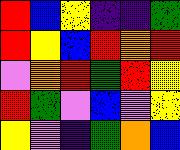[["red", "blue", "yellow", "indigo", "indigo", "green"], ["red", "yellow", "blue", "red", "orange", "red"], ["violet", "orange", "red", "green", "red", "yellow"], ["red", "green", "violet", "blue", "violet", "yellow"], ["yellow", "violet", "indigo", "green", "orange", "blue"]]